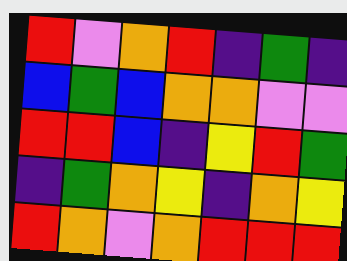[["red", "violet", "orange", "red", "indigo", "green", "indigo"], ["blue", "green", "blue", "orange", "orange", "violet", "violet"], ["red", "red", "blue", "indigo", "yellow", "red", "green"], ["indigo", "green", "orange", "yellow", "indigo", "orange", "yellow"], ["red", "orange", "violet", "orange", "red", "red", "red"]]